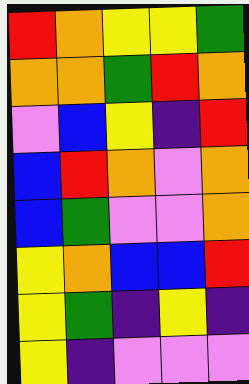[["red", "orange", "yellow", "yellow", "green"], ["orange", "orange", "green", "red", "orange"], ["violet", "blue", "yellow", "indigo", "red"], ["blue", "red", "orange", "violet", "orange"], ["blue", "green", "violet", "violet", "orange"], ["yellow", "orange", "blue", "blue", "red"], ["yellow", "green", "indigo", "yellow", "indigo"], ["yellow", "indigo", "violet", "violet", "violet"]]